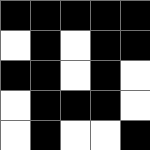[["black", "black", "black", "black", "black"], ["white", "black", "white", "black", "black"], ["black", "black", "white", "black", "white"], ["white", "black", "black", "black", "white"], ["white", "black", "white", "white", "black"]]